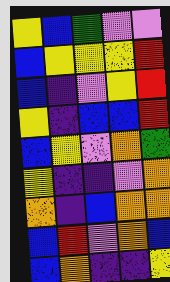[["yellow", "blue", "green", "violet", "violet"], ["blue", "yellow", "yellow", "yellow", "red"], ["blue", "indigo", "violet", "yellow", "red"], ["yellow", "indigo", "blue", "blue", "red"], ["blue", "yellow", "violet", "orange", "green"], ["yellow", "indigo", "indigo", "violet", "orange"], ["orange", "indigo", "blue", "orange", "orange"], ["blue", "red", "violet", "orange", "blue"], ["blue", "orange", "indigo", "indigo", "yellow"]]